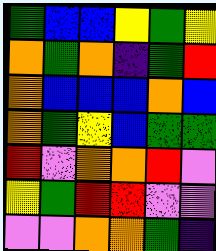[["green", "blue", "blue", "yellow", "green", "yellow"], ["orange", "green", "orange", "indigo", "green", "red"], ["orange", "blue", "blue", "blue", "orange", "blue"], ["orange", "green", "yellow", "blue", "green", "green"], ["red", "violet", "orange", "orange", "red", "violet"], ["yellow", "green", "red", "red", "violet", "violet"], ["violet", "violet", "orange", "orange", "green", "indigo"]]